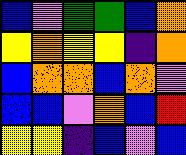[["blue", "violet", "green", "green", "blue", "orange"], ["yellow", "orange", "yellow", "yellow", "indigo", "orange"], ["blue", "orange", "orange", "blue", "orange", "violet"], ["blue", "blue", "violet", "orange", "blue", "red"], ["yellow", "yellow", "indigo", "blue", "violet", "blue"]]